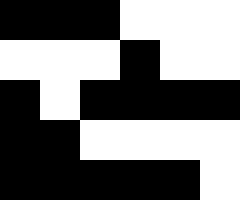[["black", "black", "black", "white", "white", "white"], ["white", "white", "white", "black", "white", "white"], ["black", "white", "black", "black", "black", "black"], ["black", "black", "white", "white", "white", "white"], ["black", "black", "black", "black", "black", "white"]]